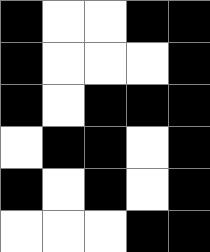[["black", "white", "white", "black", "black"], ["black", "white", "white", "white", "black"], ["black", "white", "black", "black", "black"], ["white", "black", "black", "white", "black"], ["black", "white", "black", "white", "black"], ["white", "white", "white", "black", "black"]]